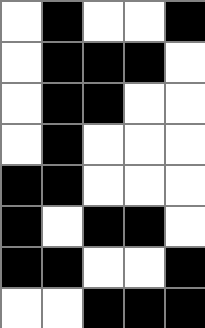[["white", "black", "white", "white", "black"], ["white", "black", "black", "black", "white"], ["white", "black", "black", "white", "white"], ["white", "black", "white", "white", "white"], ["black", "black", "white", "white", "white"], ["black", "white", "black", "black", "white"], ["black", "black", "white", "white", "black"], ["white", "white", "black", "black", "black"]]